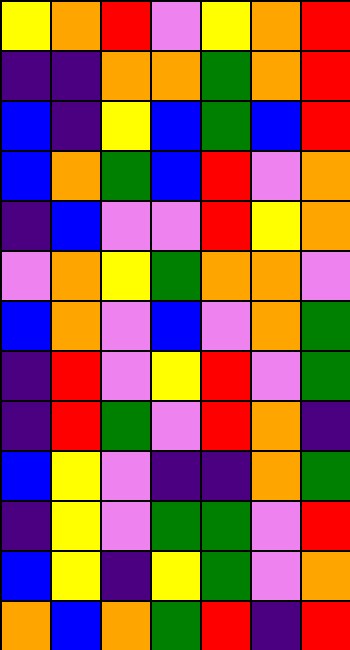[["yellow", "orange", "red", "violet", "yellow", "orange", "red"], ["indigo", "indigo", "orange", "orange", "green", "orange", "red"], ["blue", "indigo", "yellow", "blue", "green", "blue", "red"], ["blue", "orange", "green", "blue", "red", "violet", "orange"], ["indigo", "blue", "violet", "violet", "red", "yellow", "orange"], ["violet", "orange", "yellow", "green", "orange", "orange", "violet"], ["blue", "orange", "violet", "blue", "violet", "orange", "green"], ["indigo", "red", "violet", "yellow", "red", "violet", "green"], ["indigo", "red", "green", "violet", "red", "orange", "indigo"], ["blue", "yellow", "violet", "indigo", "indigo", "orange", "green"], ["indigo", "yellow", "violet", "green", "green", "violet", "red"], ["blue", "yellow", "indigo", "yellow", "green", "violet", "orange"], ["orange", "blue", "orange", "green", "red", "indigo", "red"]]